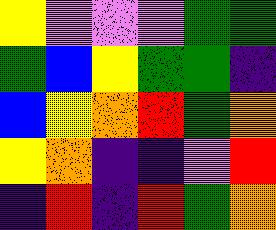[["yellow", "violet", "violet", "violet", "green", "green"], ["green", "blue", "yellow", "green", "green", "indigo"], ["blue", "yellow", "orange", "red", "green", "orange"], ["yellow", "orange", "indigo", "indigo", "violet", "red"], ["indigo", "red", "indigo", "red", "green", "orange"]]